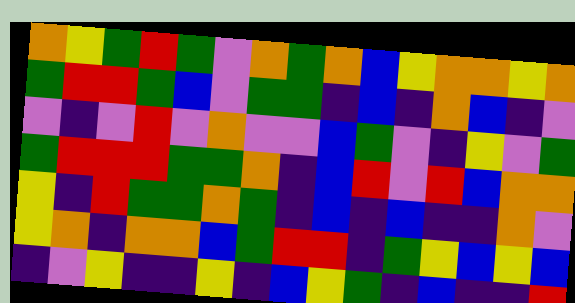[["orange", "yellow", "green", "red", "green", "violet", "orange", "green", "orange", "blue", "yellow", "orange", "orange", "yellow", "orange"], ["green", "red", "red", "green", "blue", "violet", "green", "green", "indigo", "blue", "indigo", "orange", "blue", "indigo", "violet"], ["violet", "indigo", "violet", "red", "violet", "orange", "violet", "violet", "blue", "green", "violet", "indigo", "yellow", "violet", "green"], ["green", "red", "red", "red", "green", "green", "orange", "indigo", "blue", "red", "violet", "red", "blue", "orange", "orange"], ["yellow", "indigo", "red", "green", "green", "orange", "green", "indigo", "blue", "indigo", "blue", "indigo", "indigo", "orange", "violet"], ["yellow", "orange", "indigo", "orange", "orange", "blue", "green", "red", "red", "indigo", "green", "yellow", "blue", "yellow", "blue"], ["indigo", "violet", "yellow", "indigo", "indigo", "yellow", "indigo", "blue", "yellow", "green", "indigo", "blue", "indigo", "indigo", "red"]]